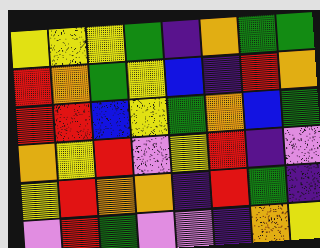[["yellow", "yellow", "yellow", "green", "indigo", "orange", "green", "green"], ["red", "orange", "green", "yellow", "blue", "indigo", "red", "orange"], ["red", "red", "blue", "yellow", "green", "orange", "blue", "green"], ["orange", "yellow", "red", "violet", "yellow", "red", "indigo", "violet"], ["yellow", "red", "orange", "orange", "indigo", "red", "green", "indigo"], ["violet", "red", "green", "violet", "violet", "indigo", "orange", "yellow"]]